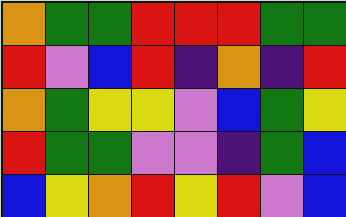[["orange", "green", "green", "red", "red", "red", "green", "green"], ["red", "violet", "blue", "red", "indigo", "orange", "indigo", "red"], ["orange", "green", "yellow", "yellow", "violet", "blue", "green", "yellow"], ["red", "green", "green", "violet", "violet", "indigo", "green", "blue"], ["blue", "yellow", "orange", "red", "yellow", "red", "violet", "blue"]]